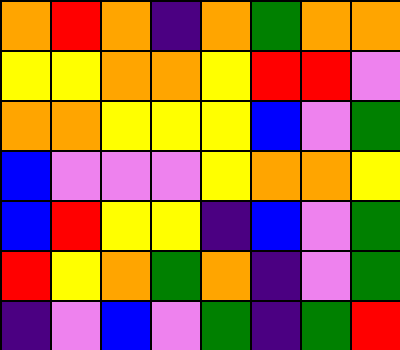[["orange", "red", "orange", "indigo", "orange", "green", "orange", "orange"], ["yellow", "yellow", "orange", "orange", "yellow", "red", "red", "violet"], ["orange", "orange", "yellow", "yellow", "yellow", "blue", "violet", "green"], ["blue", "violet", "violet", "violet", "yellow", "orange", "orange", "yellow"], ["blue", "red", "yellow", "yellow", "indigo", "blue", "violet", "green"], ["red", "yellow", "orange", "green", "orange", "indigo", "violet", "green"], ["indigo", "violet", "blue", "violet", "green", "indigo", "green", "red"]]